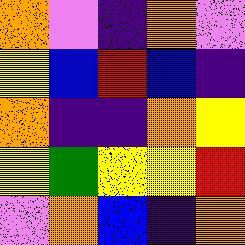[["orange", "violet", "indigo", "orange", "violet"], ["yellow", "blue", "red", "blue", "indigo"], ["orange", "indigo", "indigo", "orange", "yellow"], ["yellow", "green", "yellow", "yellow", "red"], ["violet", "orange", "blue", "indigo", "orange"]]